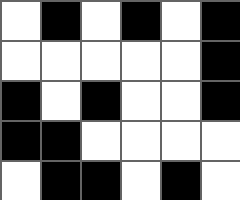[["white", "black", "white", "black", "white", "black"], ["white", "white", "white", "white", "white", "black"], ["black", "white", "black", "white", "white", "black"], ["black", "black", "white", "white", "white", "white"], ["white", "black", "black", "white", "black", "white"]]